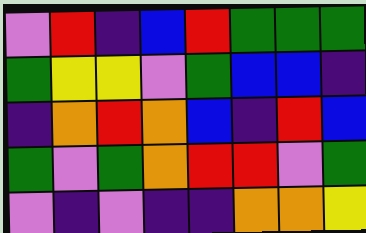[["violet", "red", "indigo", "blue", "red", "green", "green", "green"], ["green", "yellow", "yellow", "violet", "green", "blue", "blue", "indigo"], ["indigo", "orange", "red", "orange", "blue", "indigo", "red", "blue"], ["green", "violet", "green", "orange", "red", "red", "violet", "green"], ["violet", "indigo", "violet", "indigo", "indigo", "orange", "orange", "yellow"]]